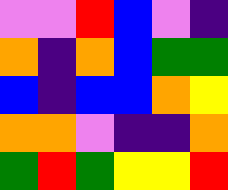[["violet", "violet", "red", "blue", "violet", "indigo"], ["orange", "indigo", "orange", "blue", "green", "green"], ["blue", "indigo", "blue", "blue", "orange", "yellow"], ["orange", "orange", "violet", "indigo", "indigo", "orange"], ["green", "red", "green", "yellow", "yellow", "red"]]